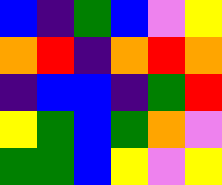[["blue", "indigo", "green", "blue", "violet", "yellow"], ["orange", "red", "indigo", "orange", "red", "orange"], ["indigo", "blue", "blue", "indigo", "green", "red"], ["yellow", "green", "blue", "green", "orange", "violet"], ["green", "green", "blue", "yellow", "violet", "yellow"]]